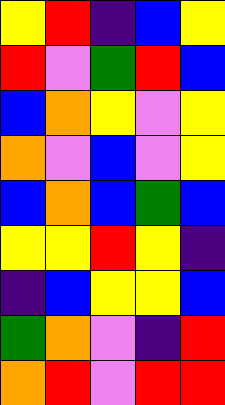[["yellow", "red", "indigo", "blue", "yellow"], ["red", "violet", "green", "red", "blue"], ["blue", "orange", "yellow", "violet", "yellow"], ["orange", "violet", "blue", "violet", "yellow"], ["blue", "orange", "blue", "green", "blue"], ["yellow", "yellow", "red", "yellow", "indigo"], ["indigo", "blue", "yellow", "yellow", "blue"], ["green", "orange", "violet", "indigo", "red"], ["orange", "red", "violet", "red", "red"]]